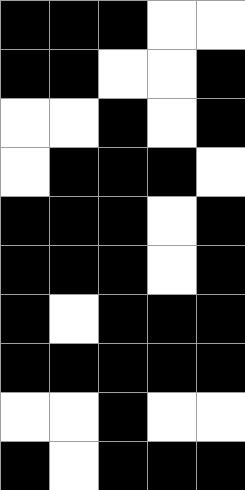[["black", "black", "black", "white", "white"], ["black", "black", "white", "white", "black"], ["white", "white", "black", "white", "black"], ["white", "black", "black", "black", "white"], ["black", "black", "black", "white", "black"], ["black", "black", "black", "white", "black"], ["black", "white", "black", "black", "black"], ["black", "black", "black", "black", "black"], ["white", "white", "black", "white", "white"], ["black", "white", "black", "black", "black"]]